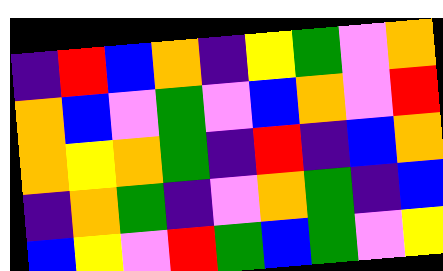[["indigo", "red", "blue", "orange", "indigo", "yellow", "green", "violet", "orange"], ["orange", "blue", "violet", "green", "violet", "blue", "orange", "violet", "red"], ["orange", "yellow", "orange", "green", "indigo", "red", "indigo", "blue", "orange"], ["indigo", "orange", "green", "indigo", "violet", "orange", "green", "indigo", "blue"], ["blue", "yellow", "violet", "red", "green", "blue", "green", "violet", "yellow"]]